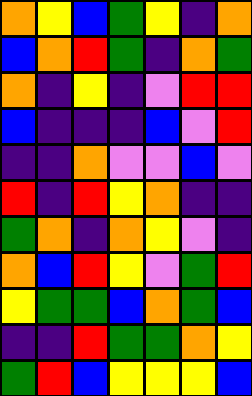[["orange", "yellow", "blue", "green", "yellow", "indigo", "orange"], ["blue", "orange", "red", "green", "indigo", "orange", "green"], ["orange", "indigo", "yellow", "indigo", "violet", "red", "red"], ["blue", "indigo", "indigo", "indigo", "blue", "violet", "red"], ["indigo", "indigo", "orange", "violet", "violet", "blue", "violet"], ["red", "indigo", "red", "yellow", "orange", "indigo", "indigo"], ["green", "orange", "indigo", "orange", "yellow", "violet", "indigo"], ["orange", "blue", "red", "yellow", "violet", "green", "red"], ["yellow", "green", "green", "blue", "orange", "green", "blue"], ["indigo", "indigo", "red", "green", "green", "orange", "yellow"], ["green", "red", "blue", "yellow", "yellow", "yellow", "blue"]]